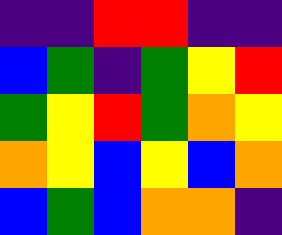[["indigo", "indigo", "red", "red", "indigo", "indigo"], ["blue", "green", "indigo", "green", "yellow", "red"], ["green", "yellow", "red", "green", "orange", "yellow"], ["orange", "yellow", "blue", "yellow", "blue", "orange"], ["blue", "green", "blue", "orange", "orange", "indigo"]]